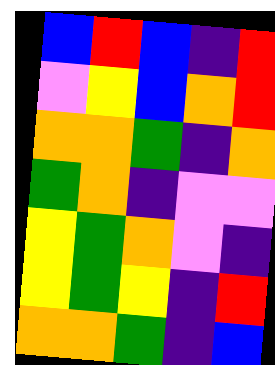[["blue", "red", "blue", "indigo", "red"], ["violet", "yellow", "blue", "orange", "red"], ["orange", "orange", "green", "indigo", "orange"], ["green", "orange", "indigo", "violet", "violet"], ["yellow", "green", "orange", "violet", "indigo"], ["yellow", "green", "yellow", "indigo", "red"], ["orange", "orange", "green", "indigo", "blue"]]